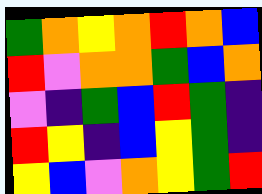[["green", "orange", "yellow", "orange", "red", "orange", "blue"], ["red", "violet", "orange", "orange", "green", "blue", "orange"], ["violet", "indigo", "green", "blue", "red", "green", "indigo"], ["red", "yellow", "indigo", "blue", "yellow", "green", "indigo"], ["yellow", "blue", "violet", "orange", "yellow", "green", "red"]]